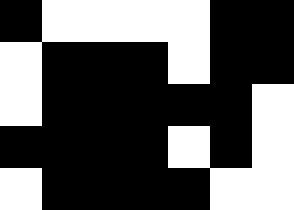[["black", "white", "white", "white", "white", "black", "black"], ["white", "black", "black", "black", "white", "black", "black"], ["white", "black", "black", "black", "black", "black", "white"], ["black", "black", "black", "black", "white", "black", "white"], ["white", "black", "black", "black", "black", "white", "white"]]